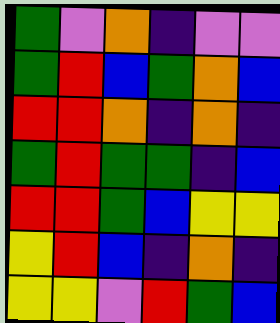[["green", "violet", "orange", "indigo", "violet", "violet"], ["green", "red", "blue", "green", "orange", "blue"], ["red", "red", "orange", "indigo", "orange", "indigo"], ["green", "red", "green", "green", "indigo", "blue"], ["red", "red", "green", "blue", "yellow", "yellow"], ["yellow", "red", "blue", "indigo", "orange", "indigo"], ["yellow", "yellow", "violet", "red", "green", "blue"]]